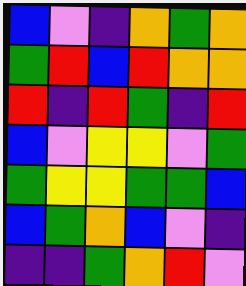[["blue", "violet", "indigo", "orange", "green", "orange"], ["green", "red", "blue", "red", "orange", "orange"], ["red", "indigo", "red", "green", "indigo", "red"], ["blue", "violet", "yellow", "yellow", "violet", "green"], ["green", "yellow", "yellow", "green", "green", "blue"], ["blue", "green", "orange", "blue", "violet", "indigo"], ["indigo", "indigo", "green", "orange", "red", "violet"]]